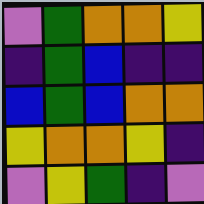[["violet", "green", "orange", "orange", "yellow"], ["indigo", "green", "blue", "indigo", "indigo"], ["blue", "green", "blue", "orange", "orange"], ["yellow", "orange", "orange", "yellow", "indigo"], ["violet", "yellow", "green", "indigo", "violet"]]